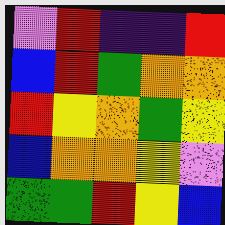[["violet", "red", "indigo", "indigo", "red"], ["blue", "red", "green", "orange", "orange"], ["red", "yellow", "orange", "green", "yellow"], ["blue", "orange", "orange", "yellow", "violet"], ["green", "green", "red", "yellow", "blue"]]